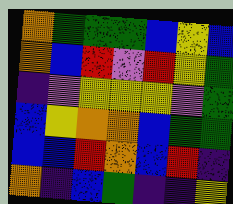[["orange", "green", "green", "green", "blue", "yellow", "blue"], ["orange", "blue", "red", "violet", "red", "yellow", "green"], ["indigo", "violet", "yellow", "yellow", "yellow", "violet", "green"], ["blue", "yellow", "orange", "orange", "blue", "green", "green"], ["blue", "blue", "red", "orange", "blue", "red", "indigo"], ["orange", "indigo", "blue", "green", "indigo", "indigo", "yellow"]]